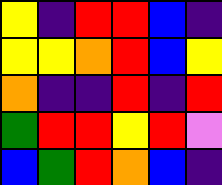[["yellow", "indigo", "red", "red", "blue", "indigo"], ["yellow", "yellow", "orange", "red", "blue", "yellow"], ["orange", "indigo", "indigo", "red", "indigo", "red"], ["green", "red", "red", "yellow", "red", "violet"], ["blue", "green", "red", "orange", "blue", "indigo"]]